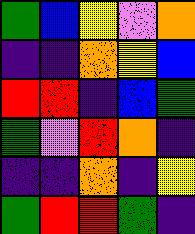[["green", "blue", "yellow", "violet", "orange"], ["indigo", "indigo", "orange", "yellow", "blue"], ["red", "red", "indigo", "blue", "green"], ["green", "violet", "red", "orange", "indigo"], ["indigo", "indigo", "orange", "indigo", "yellow"], ["green", "red", "red", "green", "indigo"]]